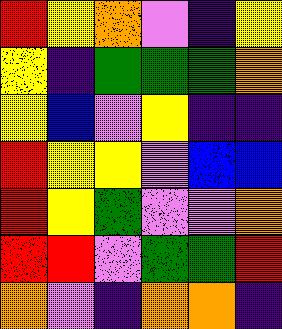[["red", "yellow", "orange", "violet", "indigo", "yellow"], ["yellow", "indigo", "green", "green", "green", "orange"], ["yellow", "blue", "violet", "yellow", "indigo", "indigo"], ["red", "yellow", "yellow", "violet", "blue", "blue"], ["red", "yellow", "green", "violet", "violet", "orange"], ["red", "red", "violet", "green", "green", "red"], ["orange", "violet", "indigo", "orange", "orange", "indigo"]]